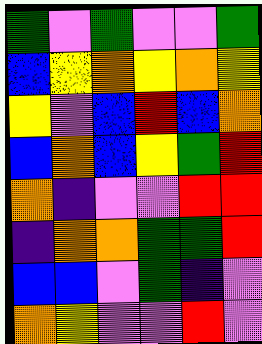[["green", "violet", "green", "violet", "violet", "green"], ["blue", "yellow", "orange", "yellow", "orange", "yellow"], ["yellow", "violet", "blue", "red", "blue", "orange"], ["blue", "orange", "blue", "yellow", "green", "red"], ["orange", "indigo", "violet", "violet", "red", "red"], ["indigo", "orange", "orange", "green", "green", "red"], ["blue", "blue", "violet", "green", "indigo", "violet"], ["orange", "yellow", "violet", "violet", "red", "violet"]]